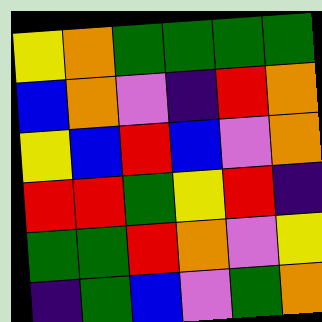[["yellow", "orange", "green", "green", "green", "green"], ["blue", "orange", "violet", "indigo", "red", "orange"], ["yellow", "blue", "red", "blue", "violet", "orange"], ["red", "red", "green", "yellow", "red", "indigo"], ["green", "green", "red", "orange", "violet", "yellow"], ["indigo", "green", "blue", "violet", "green", "orange"]]